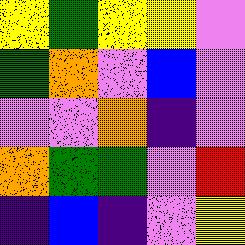[["yellow", "green", "yellow", "yellow", "violet"], ["green", "orange", "violet", "blue", "violet"], ["violet", "violet", "orange", "indigo", "violet"], ["orange", "green", "green", "violet", "red"], ["indigo", "blue", "indigo", "violet", "yellow"]]